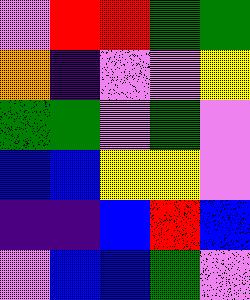[["violet", "red", "red", "green", "green"], ["orange", "indigo", "violet", "violet", "yellow"], ["green", "green", "violet", "green", "violet"], ["blue", "blue", "yellow", "yellow", "violet"], ["indigo", "indigo", "blue", "red", "blue"], ["violet", "blue", "blue", "green", "violet"]]